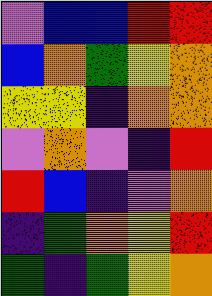[["violet", "blue", "blue", "red", "red"], ["blue", "orange", "green", "yellow", "orange"], ["yellow", "yellow", "indigo", "orange", "orange"], ["violet", "orange", "violet", "indigo", "red"], ["red", "blue", "indigo", "violet", "orange"], ["indigo", "green", "orange", "yellow", "red"], ["green", "indigo", "green", "yellow", "orange"]]